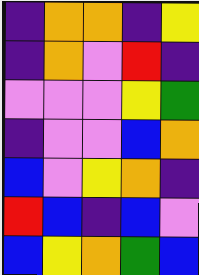[["indigo", "orange", "orange", "indigo", "yellow"], ["indigo", "orange", "violet", "red", "indigo"], ["violet", "violet", "violet", "yellow", "green"], ["indigo", "violet", "violet", "blue", "orange"], ["blue", "violet", "yellow", "orange", "indigo"], ["red", "blue", "indigo", "blue", "violet"], ["blue", "yellow", "orange", "green", "blue"]]